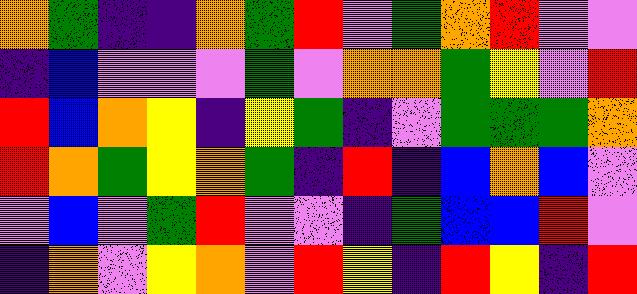[["orange", "green", "indigo", "indigo", "orange", "green", "red", "violet", "green", "orange", "red", "violet", "violet"], ["indigo", "blue", "violet", "violet", "violet", "green", "violet", "orange", "orange", "green", "yellow", "violet", "red"], ["red", "blue", "orange", "yellow", "indigo", "yellow", "green", "indigo", "violet", "green", "green", "green", "orange"], ["red", "orange", "green", "yellow", "orange", "green", "indigo", "red", "indigo", "blue", "orange", "blue", "violet"], ["violet", "blue", "violet", "green", "red", "violet", "violet", "indigo", "green", "blue", "blue", "red", "violet"], ["indigo", "orange", "violet", "yellow", "orange", "violet", "red", "yellow", "indigo", "red", "yellow", "indigo", "red"]]